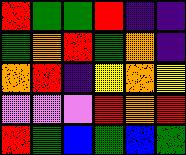[["red", "green", "green", "red", "indigo", "indigo"], ["green", "orange", "red", "green", "orange", "indigo"], ["orange", "red", "indigo", "yellow", "orange", "yellow"], ["violet", "violet", "violet", "red", "orange", "red"], ["red", "green", "blue", "green", "blue", "green"]]